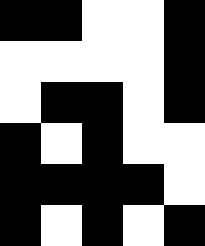[["black", "black", "white", "white", "black"], ["white", "white", "white", "white", "black"], ["white", "black", "black", "white", "black"], ["black", "white", "black", "white", "white"], ["black", "black", "black", "black", "white"], ["black", "white", "black", "white", "black"]]